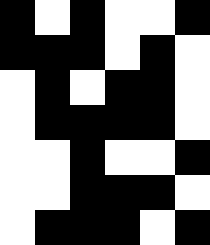[["black", "white", "black", "white", "white", "black"], ["black", "black", "black", "white", "black", "white"], ["white", "black", "white", "black", "black", "white"], ["white", "black", "black", "black", "black", "white"], ["white", "white", "black", "white", "white", "black"], ["white", "white", "black", "black", "black", "white"], ["white", "black", "black", "black", "white", "black"]]